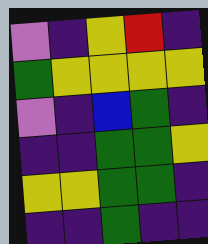[["violet", "indigo", "yellow", "red", "indigo"], ["green", "yellow", "yellow", "yellow", "yellow"], ["violet", "indigo", "blue", "green", "indigo"], ["indigo", "indigo", "green", "green", "yellow"], ["yellow", "yellow", "green", "green", "indigo"], ["indigo", "indigo", "green", "indigo", "indigo"]]